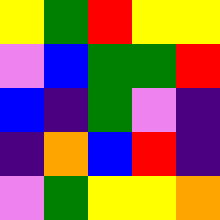[["yellow", "green", "red", "yellow", "yellow"], ["violet", "blue", "green", "green", "red"], ["blue", "indigo", "green", "violet", "indigo"], ["indigo", "orange", "blue", "red", "indigo"], ["violet", "green", "yellow", "yellow", "orange"]]